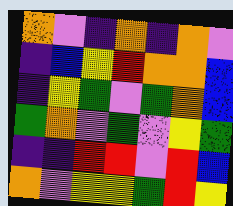[["orange", "violet", "indigo", "orange", "indigo", "orange", "violet"], ["indigo", "blue", "yellow", "red", "orange", "orange", "blue"], ["indigo", "yellow", "green", "violet", "green", "orange", "blue"], ["green", "orange", "violet", "green", "violet", "yellow", "green"], ["indigo", "indigo", "red", "red", "violet", "red", "blue"], ["orange", "violet", "yellow", "yellow", "green", "red", "yellow"]]